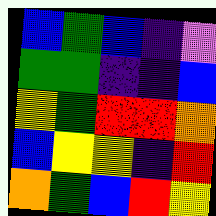[["blue", "green", "blue", "indigo", "violet"], ["green", "green", "indigo", "indigo", "blue"], ["yellow", "green", "red", "red", "orange"], ["blue", "yellow", "yellow", "indigo", "red"], ["orange", "green", "blue", "red", "yellow"]]